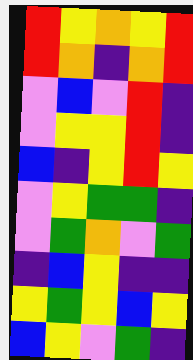[["red", "yellow", "orange", "yellow", "red"], ["red", "orange", "indigo", "orange", "red"], ["violet", "blue", "violet", "red", "indigo"], ["violet", "yellow", "yellow", "red", "indigo"], ["blue", "indigo", "yellow", "red", "yellow"], ["violet", "yellow", "green", "green", "indigo"], ["violet", "green", "orange", "violet", "green"], ["indigo", "blue", "yellow", "indigo", "indigo"], ["yellow", "green", "yellow", "blue", "yellow"], ["blue", "yellow", "violet", "green", "indigo"]]